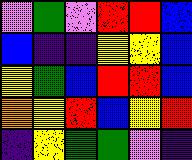[["violet", "green", "violet", "red", "red", "blue"], ["blue", "indigo", "indigo", "yellow", "yellow", "blue"], ["yellow", "green", "blue", "red", "red", "blue"], ["orange", "yellow", "red", "blue", "yellow", "red"], ["indigo", "yellow", "green", "green", "violet", "indigo"]]